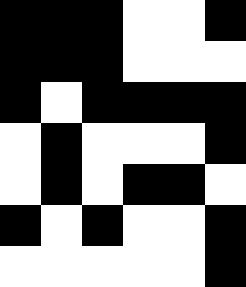[["black", "black", "black", "white", "white", "black"], ["black", "black", "black", "white", "white", "white"], ["black", "white", "black", "black", "black", "black"], ["white", "black", "white", "white", "white", "black"], ["white", "black", "white", "black", "black", "white"], ["black", "white", "black", "white", "white", "black"], ["white", "white", "white", "white", "white", "black"]]